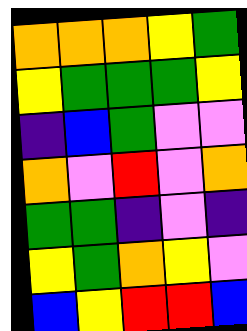[["orange", "orange", "orange", "yellow", "green"], ["yellow", "green", "green", "green", "yellow"], ["indigo", "blue", "green", "violet", "violet"], ["orange", "violet", "red", "violet", "orange"], ["green", "green", "indigo", "violet", "indigo"], ["yellow", "green", "orange", "yellow", "violet"], ["blue", "yellow", "red", "red", "blue"]]